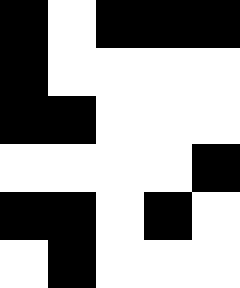[["black", "white", "black", "black", "black"], ["black", "white", "white", "white", "white"], ["black", "black", "white", "white", "white"], ["white", "white", "white", "white", "black"], ["black", "black", "white", "black", "white"], ["white", "black", "white", "white", "white"]]